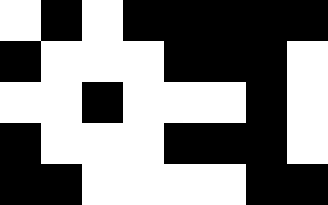[["white", "black", "white", "black", "black", "black", "black", "black"], ["black", "white", "white", "white", "black", "black", "black", "white"], ["white", "white", "black", "white", "white", "white", "black", "white"], ["black", "white", "white", "white", "black", "black", "black", "white"], ["black", "black", "white", "white", "white", "white", "black", "black"]]